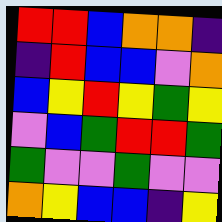[["red", "red", "blue", "orange", "orange", "indigo"], ["indigo", "red", "blue", "blue", "violet", "orange"], ["blue", "yellow", "red", "yellow", "green", "yellow"], ["violet", "blue", "green", "red", "red", "green"], ["green", "violet", "violet", "green", "violet", "violet"], ["orange", "yellow", "blue", "blue", "indigo", "yellow"]]